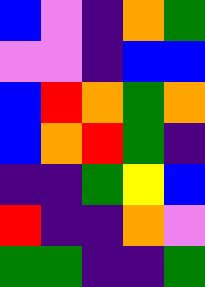[["blue", "violet", "indigo", "orange", "green"], ["violet", "violet", "indigo", "blue", "blue"], ["blue", "red", "orange", "green", "orange"], ["blue", "orange", "red", "green", "indigo"], ["indigo", "indigo", "green", "yellow", "blue"], ["red", "indigo", "indigo", "orange", "violet"], ["green", "green", "indigo", "indigo", "green"]]